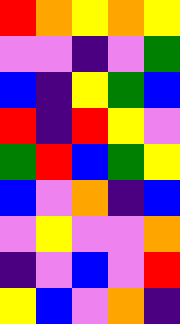[["red", "orange", "yellow", "orange", "yellow"], ["violet", "violet", "indigo", "violet", "green"], ["blue", "indigo", "yellow", "green", "blue"], ["red", "indigo", "red", "yellow", "violet"], ["green", "red", "blue", "green", "yellow"], ["blue", "violet", "orange", "indigo", "blue"], ["violet", "yellow", "violet", "violet", "orange"], ["indigo", "violet", "blue", "violet", "red"], ["yellow", "blue", "violet", "orange", "indigo"]]